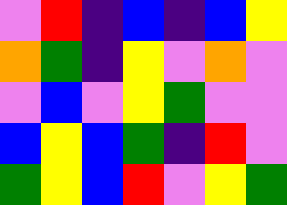[["violet", "red", "indigo", "blue", "indigo", "blue", "yellow"], ["orange", "green", "indigo", "yellow", "violet", "orange", "violet"], ["violet", "blue", "violet", "yellow", "green", "violet", "violet"], ["blue", "yellow", "blue", "green", "indigo", "red", "violet"], ["green", "yellow", "blue", "red", "violet", "yellow", "green"]]